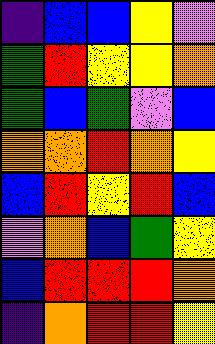[["indigo", "blue", "blue", "yellow", "violet"], ["green", "red", "yellow", "yellow", "orange"], ["green", "blue", "green", "violet", "blue"], ["orange", "orange", "red", "orange", "yellow"], ["blue", "red", "yellow", "red", "blue"], ["violet", "orange", "blue", "green", "yellow"], ["blue", "red", "red", "red", "orange"], ["indigo", "orange", "red", "red", "yellow"]]